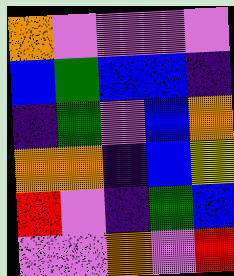[["orange", "violet", "violet", "violet", "violet"], ["blue", "green", "blue", "blue", "indigo"], ["indigo", "green", "violet", "blue", "orange"], ["orange", "orange", "indigo", "blue", "yellow"], ["red", "violet", "indigo", "green", "blue"], ["violet", "violet", "orange", "violet", "red"]]